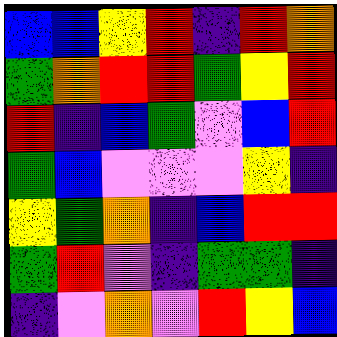[["blue", "blue", "yellow", "red", "indigo", "red", "orange"], ["green", "orange", "red", "red", "green", "yellow", "red"], ["red", "indigo", "blue", "green", "violet", "blue", "red"], ["green", "blue", "violet", "violet", "violet", "yellow", "indigo"], ["yellow", "green", "orange", "indigo", "blue", "red", "red"], ["green", "red", "violet", "indigo", "green", "green", "indigo"], ["indigo", "violet", "orange", "violet", "red", "yellow", "blue"]]